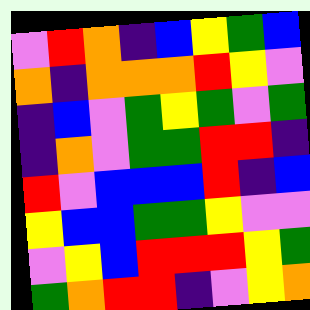[["violet", "red", "orange", "indigo", "blue", "yellow", "green", "blue"], ["orange", "indigo", "orange", "orange", "orange", "red", "yellow", "violet"], ["indigo", "blue", "violet", "green", "yellow", "green", "violet", "green"], ["indigo", "orange", "violet", "green", "green", "red", "red", "indigo"], ["red", "violet", "blue", "blue", "blue", "red", "indigo", "blue"], ["yellow", "blue", "blue", "green", "green", "yellow", "violet", "violet"], ["violet", "yellow", "blue", "red", "red", "red", "yellow", "green"], ["green", "orange", "red", "red", "indigo", "violet", "yellow", "orange"]]